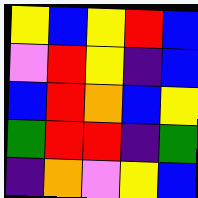[["yellow", "blue", "yellow", "red", "blue"], ["violet", "red", "yellow", "indigo", "blue"], ["blue", "red", "orange", "blue", "yellow"], ["green", "red", "red", "indigo", "green"], ["indigo", "orange", "violet", "yellow", "blue"]]